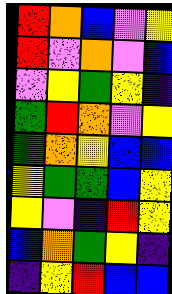[["red", "orange", "blue", "violet", "yellow"], ["red", "violet", "orange", "violet", "blue"], ["violet", "yellow", "green", "yellow", "indigo"], ["green", "red", "orange", "violet", "yellow"], ["green", "orange", "yellow", "blue", "blue"], ["yellow", "green", "green", "blue", "yellow"], ["yellow", "violet", "indigo", "red", "yellow"], ["blue", "orange", "green", "yellow", "indigo"], ["indigo", "yellow", "red", "blue", "blue"]]